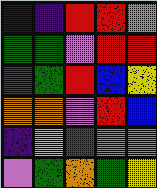[["blue", "indigo", "red", "red", "violet"], ["green", "green", "violet", "red", "red"], ["red", "green", "red", "blue", "yellow"], ["orange", "orange", "violet", "red", "blue"], ["indigo", "yellow", "green", "violet", "violet"], ["violet", "green", "orange", "green", "yellow"]]